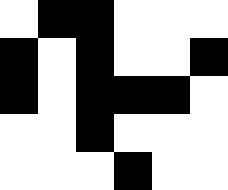[["white", "black", "black", "white", "white", "white"], ["black", "white", "black", "white", "white", "black"], ["black", "white", "black", "black", "black", "white"], ["white", "white", "black", "white", "white", "white"], ["white", "white", "white", "black", "white", "white"]]